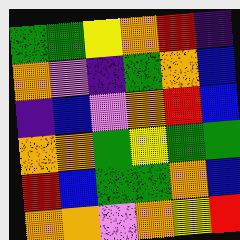[["green", "green", "yellow", "orange", "red", "indigo"], ["orange", "violet", "indigo", "green", "orange", "blue"], ["indigo", "blue", "violet", "orange", "red", "blue"], ["orange", "orange", "green", "yellow", "green", "green"], ["red", "blue", "green", "green", "orange", "blue"], ["orange", "orange", "violet", "orange", "yellow", "red"]]